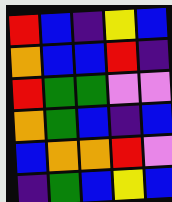[["red", "blue", "indigo", "yellow", "blue"], ["orange", "blue", "blue", "red", "indigo"], ["red", "green", "green", "violet", "violet"], ["orange", "green", "blue", "indigo", "blue"], ["blue", "orange", "orange", "red", "violet"], ["indigo", "green", "blue", "yellow", "blue"]]